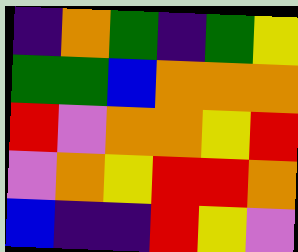[["indigo", "orange", "green", "indigo", "green", "yellow"], ["green", "green", "blue", "orange", "orange", "orange"], ["red", "violet", "orange", "orange", "yellow", "red"], ["violet", "orange", "yellow", "red", "red", "orange"], ["blue", "indigo", "indigo", "red", "yellow", "violet"]]